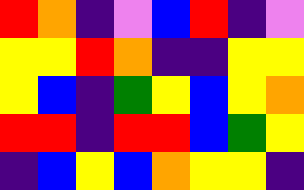[["red", "orange", "indigo", "violet", "blue", "red", "indigo", "violet"], ["yellow", "yellow", "red", "orange", "indigo", "indigo", "yellow", "yellow"], ["yellow", "blue", "indigo", "green", "yellow", "blue", "yellow", "orange"], ["red", "red", "indigo", "red", "red", "blue", "green", "yellow"], ["indigo", "blue", "yellow", "blue", "orange", "yellow", "yellow", "indigo"]]